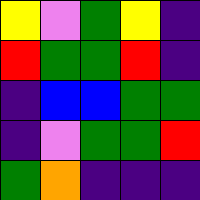[["yellow", "violet", "green", "yellow", "indigo"], ["red", "green", "green", "red", "indigo"], ["indigo", "blue", "blue", "green", "green"], ["indigo", "violet", "green", "green", "red"], ["green", "orange", "indigo", "indigo", "indigo"]]